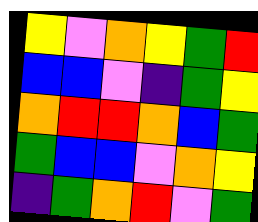[["yellow", "violet", "orange", "yellow", "green", "red"], ["blue", "blue", "violet", "indigo", "green", "yellow"], ["orange", "red", "red", "orange", "blue", "green"], ["green", "blue", "blue", "violet", "orange", "yellow"], ["indigo", "green", "orange", "red", "violet", "green"]]